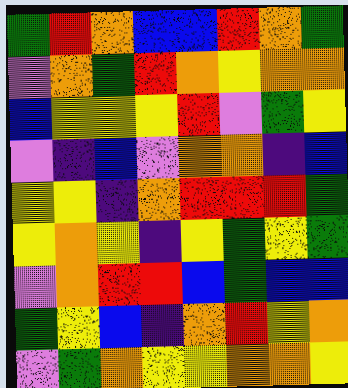[["green", "red", "orange", "blue", "blue", "red", "orange", "green"], ["violet", "orange", "green", "red", "orange", "yellow", "orange", "orange"], ["blue", "yellow", "yellow", "yellow", "red", "violet", "green", "yellow"], ["violet", "indigo", "blue", "violet", "orange", "orange", "indigo", "blue"], ["yellow", "yellow", "indigo", "orange", "red", "red", "red", "green"], ["yellow", "orange", "yellow", "indigo", "yellow", "green", "yellow", "green"], ["violet", "orange", "red", "red", "blue", "green", "blue", "blue"], ["green", "yellow", "blue", "indigo", "orange", "red", "yellow", "orange"], ["violet", "green", "orange", "yellow", "yellow", "orange", "orange", "yellow"]]